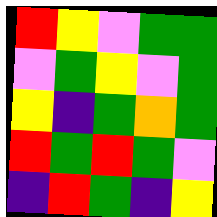[["red", "yellow", "violet", "green", "green"], ["violet", "green", "yellow", "violet", "green"], ["yellow", "indigo", "green", "orange", "green"], ["red", "green", "red", "green", "violet"], ["indigo", "red", "green", "indigo", "yellow"]]